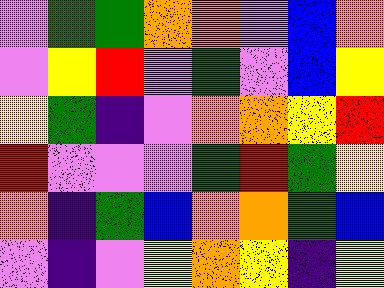[["violet", "green", "green", "orange", "orange", "violet", "blue", "orange"], ["violet", "yellow", "red", "violet", "green", "violet", "blue", "yellow"], ["yellow", "green", "indigo", "violet", "orange", "orange", "yellow", "red"], ["red", "violet", "violet", "violet", "green", "red", "green", "yellow"], ["orange", "indigo", "green", "blue", "orange", "orange", "green", "blue"], ["violet", "indigo", "violet", "yellow", "orange", "yellow", "indigo", "yellow"]]